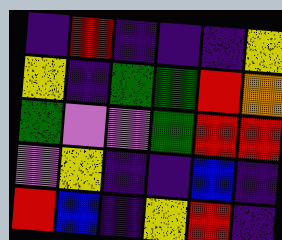[["indigo", "red", "indigo", "indigo", "indigo", "yellow"], ["yellow", "indigo", "green", "green", "red", "orange"], ["green", "violet", "violet", "green", "red", "red"], ["violet", "yellow", "indigo", "indigo", "blue", "indigo"], ["red", "blue", "indigo", "yellow", "red", "indigo"]]